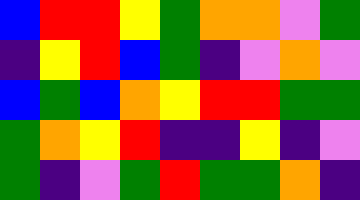[["blue", "red", "red", "yellow", "green", "orange", "orange", "violet", "green"], ["indigo", "yellow", "red", "blue", "green", "indigo", "violet", "orange", "violet"], ["blue", "green", "blue", "orange", "yellow", "red", "red", "green", "green"], ["green", "orange", "yellow", "red", "indigo", "indigo", "yellow", "indigo", "violet"], ["green", "indigo", "violet", "green", "red", "green", "green", "orange", "indigo"]]